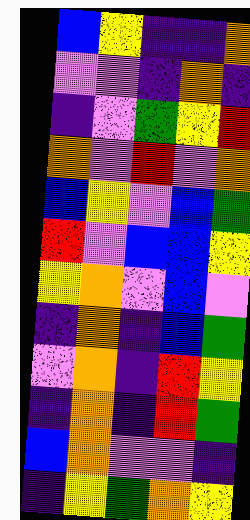[["blue", "yellow", "indigo", "indigo", "orange"], ["violet", "violet", "indigo", "orange", "indigo"], ["indigo", "violet", "green", "yellow", "red"], ["orange", "violet", "red", "violet", "orange"], ["blue", "yellow", "violet", "blue", "green"], ["red", "violet", "blue", "blue", "yellow"], ["yellow", "orange", "violet", "blue", "violet"], ["indigo", "orange", "indigo", "blue", "green"], ["violet", "orange", "indigo", "red", "yellow"], ["indigo", "orange", "indigo", "red", "green"], ["blue", "orange", "violet", "violet", "indigo"], ["indigo", "yellow", "green", "orange", "yellow"]]